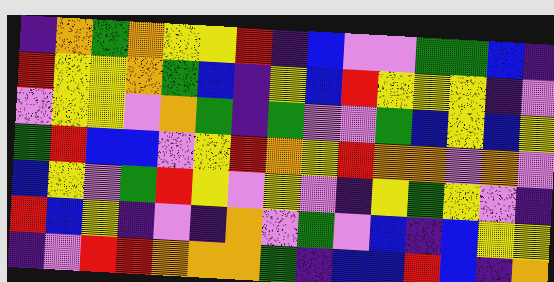[["indigo", "orange", "green", "orange", "yellow", "yellow", "red", "indigo", "blue", "violet", "violet", "green", "green", "blue", "indigo"], ["red", "yellow", "yellow", "orange", "green", "blue", "indigo", "yellow", "blue", "red", "yellow", "yellow", "yellow", "indigo", "violet"], ["violet", "yellow", "yellow", "violet", "orange", "green", "indigo", "green", "violet", "violet", "green", "blue", "yellow", "blue", "yellow"], ["green", "red", "blue", "blue", "violet", "yellow", "red", "orange", "yellow", "red", "orange", "orange", "violet", "orange", "violet"], ["blue", "yellow", "violet", "green", "red", "yellow", "violet", "yellow", "violet", "indigo", "yellow", "green", "yellow", "violet", "indigo"], ["red", "blue", "yellow", "indigo", "violet", "indigo", "orange", "violet", "green", "violet", "blue", "indigo", "blue", "yellow", "yellow"], ["indigo", "violet", "red", "red", "orange", "orange", "orange", "green", "indigo", "blue", "blue", "red", "blue", "indigo", "orange"]]